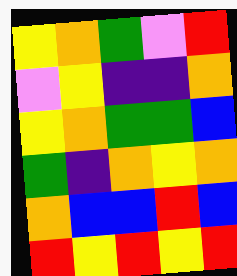[["yellow", "orange", "green", "violet", "red"], ["violet", "yellow", "indigo", "indigo", "orange"], ["yellow", "orange", "green", "green", "blue"], ["green", "indigo", "orange", "yellow", "orange"], ["orange", "blue", "blue", "red", "blue"], ["red", "yellow", "red", "yellow", "red"]]